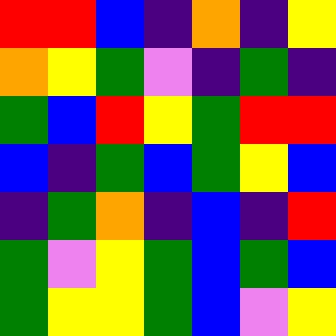[["red", "red", "blue", "indigo", "orange", "indigo", "yellow"], ["orange", "yellow", "green", "violet", "indigo", "green", "indigo"], ["green", "blue", "red", "yellow", "green", "red", "red"], ["blue", "indigo", "green", "blue", "green", "yellow", "blue"], ["indigo", "green", "orange", "indigo", "blue", "indigo", "red"], ["green", "violet", "yellow", "green", "blue", "green", "blue"], ["green", "yellow", "yellow", "green", "blue", "violet", "yellow"]]